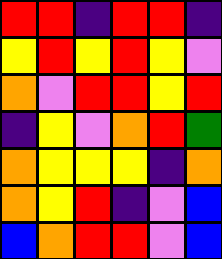[["red", "red", "indigo", "red", "red", "indigo"], ["yellow", "red", "yellow", "red", "yellow", "violet"], ["orange", "violet", "red", "red", "yellow", "red"], ["indigo", "yellow", "violet", "orange", "red", "green"], ["orange", "yellow", "yellow", "yellow", "indigo", "orange"], ["orange", "yellow", "red", "indigo", "violet", "blue"], ["blue", "orange", "red", "red", "violet", "blue"]]